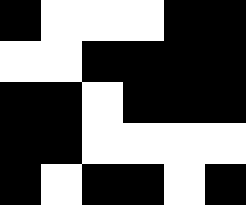[["black", "white", "white", "white", "black", "black"], ["white", "white", "black", "black", "black", "black"], ["black", "black", "white", "black", "black", "black"], ["black", "black", "white", "white", "white", "white"], ["black", "white", "black", "black", "white", "black"]]